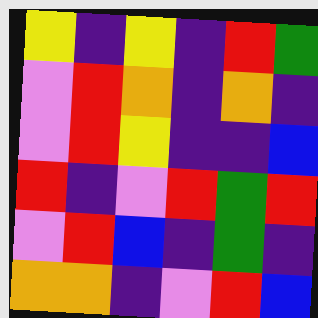[["yellow", "indigo", "yellow", "indigo", "red", "green"], ["violet", "red", "orange", "indigo", "orange", "indigo"], ["violet", "red", "yellow", "indigo", "indigo", "blue"], ["red", "indigo", "violet", "red", "green", "red"], ["violet", "red", "blue", "indigo", "green", "indigo"], ["orange", "orange", "indigo", "violet", "red", "blue"]]